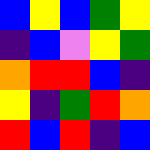[["blue", "yellow", "blue", "green", "yellow"], ["indigo", "blue", "violet", "yellow", "green"], ["orange", "red", "red", "blue", "indigo"], ["yellow", "indigo", "green", "red", "orange"], ["red", "blue", "red", "indigo", "blue"]]